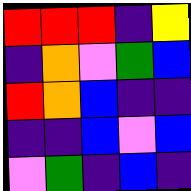[["red", "red", "red", "indigo", "yellow"], ["indigo", "orange", "violet", "green", "blue"], ["red", "orange", "blue", "indigo", "indigo"], ["indigo", "indigo", "blue", "violet", "blue"], ["violet", "green", "indigo", "blue", "indigo"]]